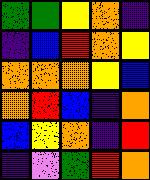[["green", "green", "yellow", "orange", "indigo"], ["indigo", "blue", "red", "orange", "yellow"], ["orange", "orange", "orange", "yellow", "blue"], ["orange", "red", "blue", "indigo", "orange"], ["blue", "yellow", "orange", "indigo", "red"], ["indigo", "violet", "green", "red", "orange"]]